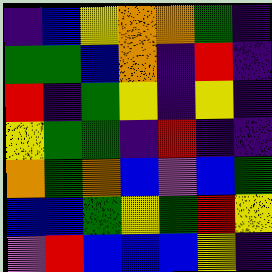[["indigo", "blue", "yellow", "orange", "orange", "green", "indigo"], ["green", "green", "blue", "orange", "indigo", "red", "indigo"], ["red", "indigo", "green", "yellow", "indigo", "yellow", "indigo"], ["yellow", "green", "green", "indigo", "red", "indigo", "indigo"], ["orange", "green", "orange", "blue", "violet", "blue", "green"], ["blue", "blue", "green", "yellow", "green", "red", "yellow"], ["violet", "red", "blue", "blue", "blue", "yellow", "indigo"]]